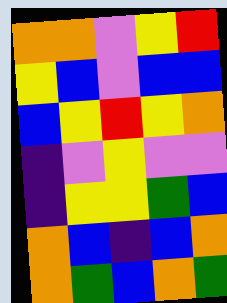[["orange", "orange", "violet", "yellow", "red"], ["yellow", "blue", "violet", "blue", "blue"], ["blue", "yellow", "red", "yellow", "orange"], ["indigo", "violet", "yellow", "violet", "violet"], ["indigo", "yellow", "yellow", "green", "blue"], ["orange", "blue", "indigo", "blue", "orange"], ["orange", "green", "blue", "orange", "green"]]